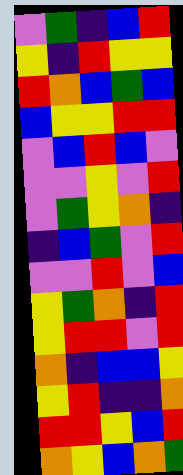[["violet", "green", "indigo", "blue", "red"], ["yellow", "indigo", "red", "yellow", "yellow"], ["red", "orange", "blue", "green", "blue"], ["blue", "yellow", "yellow", "red", "red"], ["violet", "blue", "red", "blue", "violet"], ["violet", "violet", "yellow", "violet", "red"], ["violet", "green", "yellow", "orange", "indigo"], ["indigo", "blue", "green", "violet", "red"], ["violet", "violet", "red", "violet", "blue"], ["yellow", "green", "orange", "indigo", "red"], ["yellow", "red", "red", "violet", "red"], ["orange", "indigo", "blue", "blue", "yellow"], ["yellow", "red", "indigo", "indigo", "orange"], ["red", "red", "yellow", "blue", "red"], ["orange", "yellow", "blue", "orange", "green"]]